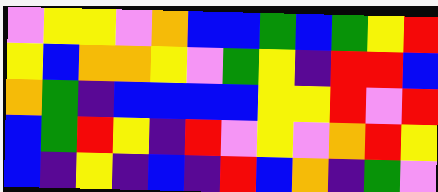[["violet", "yellow", "yellow", "violet", "orange", "blue", "blue", "green", "blue", "green", "yellow", "red"], ["yellow", "blue", "orange", "orange", "yellow", "violet", "green", "yellow", "indigo", "red", "red", "blue"], ["orange", "green", "indigo", "blue", "blue", "blue", "blue", "yellow", "yellow", "red", "violet", "red"], ["blue", "green", "red", "yellow", "indigo", "red", "violet", "yellow", "violet", "orange", "red", "yellow"], ["blue", "indigo", "yellow", "indigo", "blue", "indigo", "red", "blue", "orange", "indigo", "green", "violet"]]